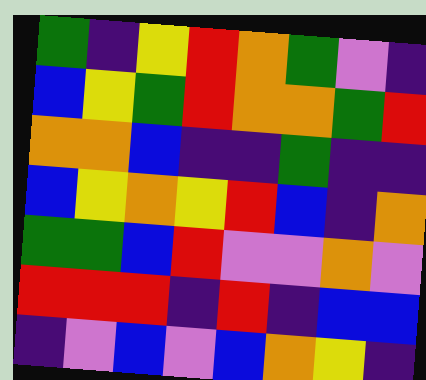[["green", "indigo", "yellow", "red", "orange", "green", "violet", "indigo"], ["blue", "yellow", "green", "red", "orange", "orange", "green", "red"], ["orange", "orange", "blue", "indigo", "indigo", "green", "indigo", "indigo"], ["blue", "yellow", "orange", "yellow", "red", "blue", "indigo", "orange"], ["green", "green", "blue", "red", "violet", "violet", "orange", "violet"], ["red", "red", "red", "indigo", "red", "indigo", "blue", "blue"], ["indigo", "violet", "blue", "violet", "blue", "orange", "yellow", "indigo"]]